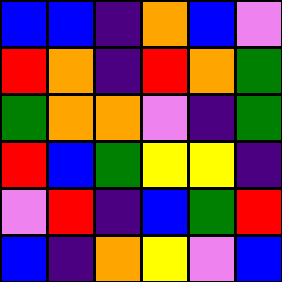[["blue", "blue", "indigo", "orange", "blue", "violet"], ["red", "orange", "indigo", "red", "orange", "green"], ["green", "orange", "orange", "violet", "indigo", "green"], ["red", "blue", "green", "yellow", "yellow", "indigo"], ["violet", "red", "indigo", "blue", "green", "red"], ["blue", "indigo", "orange", "yellow", "violet", "blue"]]